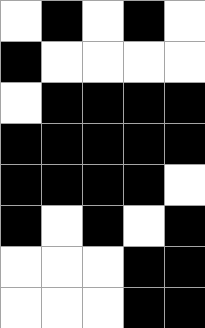[["white", "black", "white", "black", "white"], ["black", "white", "white", "white", "white"], ["white", "black", "black", "black", "black"], ["black", "black", "black", "black", "black"], ["black", "black", "black", "black", "white"], ["black", "white", "black", "white", "black"], ["white", "white", "white", "black", "black"], ["white", "white", "white", "black", "black"]]